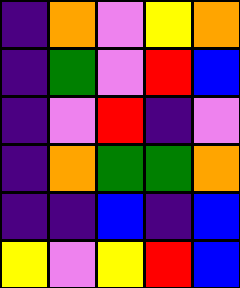[["indigo", "orange", "violet", "yellow", "orange"], ["indigo", "green", "violet", "red", "blue"], ["indigo", "violet", "red", "indigo", "violet"], ["indigo", "orange", "green", "green", "orange"], ["indigo", "indigo", "blue", "indigo", "blue"], ["yellow", "violet", "yellow", "red", "blue"]]